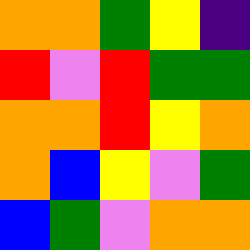[["orange", "orange", "green", "yellow", "indigo"], ["red", "violet", "red", "green", "green"], ["orange", "orange", "red", "yellow", "orange"], ["orange", "blue", "yellow", "violet", "green"], ["blue", "green", "violet", "orange", "orange"]]